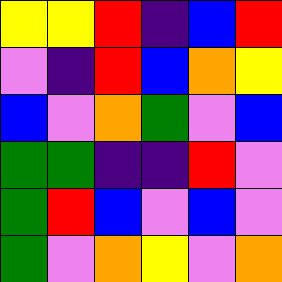[["yellow", "yellow", "red", "indigo", "blue", "red"], ["violet", "indigo", "red", "blue", "orange", "yellow"], ["blue", "violet", "orange", "green", "violet", "blue"], ["green", "green", "indigo", "indigo", "red", "violet"], ["green", "red", "blue", "violet", "blue", "violet"], ["green", "violet", "orange", "yellow", "violet", "orange"]]